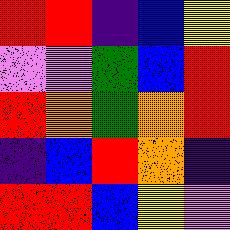[["red", "red", "indigo", "blue", "yellow"], ["violet", "violet", "green", "blue", "red"], ["red", "orange", "green", "orange", "red"], ["indigo", "blue", "red", "orange", "indigo"], ["red", "red", "blue", "yellow", "violet"]]